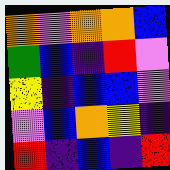[["orange", "violet", "orange", "orange", "blue"], ["green", "blue", "indigo", "red", "violet"], ["yellow", "indigo", "blue", "blue", "violet"], ["violet", "blue", "orange", "yellow", "indigo"], ["red", "indigo", "blue", "indigo", "red"]]